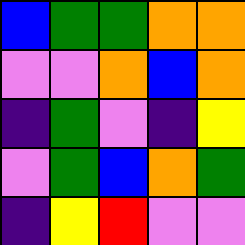[["blue", "green", "green", "orange", "orange"], ["violet", "violet", "orange", "blue", "orange"], ["indigo", "green", "violet", "indigo", "yellow"], ["violet", "green", "blue", "orange", "green"], ["indigo", "yellow", "red", "violet", "violet"]]